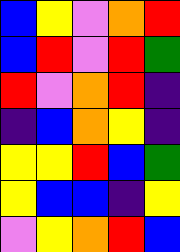[["blue", "yellow", "violet", "orange", "red"], ["blue", "red", "violet", "red", "green"], ["red", "violet", "orange", "red", "indigo"], ["indigo", "blue", "orange", "yellow", "indigo"], ["yellow", "yellow", "red", "blue", "green"], ["yellow", "blue", "blue", "indigo", "yellow"], ["violet", "yellow", "orange", "red", "blue"]]